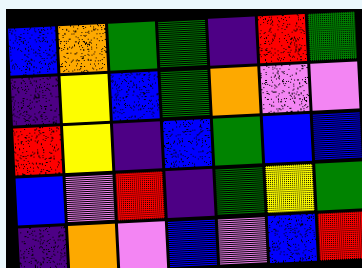[["blue", "orange", "green", "green", "indigo", "red", "green"], ["indigo", "yellow", "blue", "green", "orange", "violet", "violet"], ["red", "yellow", "indigo", "blue", "green", "blue", "blue"], ["blue", "violet", "red", "indigo", "green", "yellow", "green"], ["indigo", "orange", "violet", "blue", "violet", "blue", "red"]]